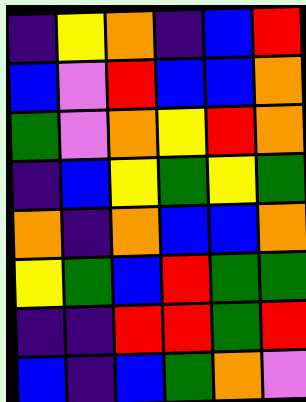[["indigo", "yellow", "orange", "indigo", "blue", "red"], ["blue", "violet", "red", "blue", "blue", "orange"], ["green", "violet", "orange", "yellow", "red", "orange"], ["indigo", "blue", "yellow", "green", "yellow", "green"], ["orange", "indigo", "orange", "blue", "blue", "orange"], ["yellow", "green", "blue", "red", "green", "green"], ["indigo", "indigo", "red", "red", "green", "red"], ["blue", "indigo", "blue", "green", "orange", "violet"]]